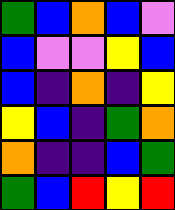[["green", "blue", "orange", "blue", "violet"], ["blue", "violet", "violet", "yellow", "blue"], ["blue", "indigo", "orange", "indigo", "yellow"], ["yellow", "blue", "indigo", "green", "orange"], ["orange", "indigo", "indigo", "blue", "green"], ["green", "blue", "red", "yellow", "red"]]